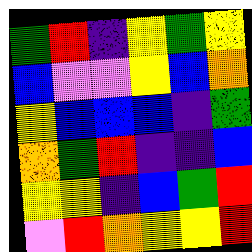[["green", "red", "indigo", "yellow", "green", "yellow"], ["blue", "violet", "violet", "yellow", "blue", "orange"], ["yellow", "blue", "blue", "blue", "indigo", "green"], ["orange", "green", "red", "indigo", "indigo", "blue"], ["yellow", "yellow", "indigo", "blue", "green", "red"], ["violet", "red", "orange", "yellow", "yellow", "red"]]